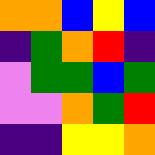[["orange", "orange", "blue", "yellow", "blue"], ["indigo", "green", "orange", "red", "indigo"], ["violet", "green", "green", "blue", "green"], ["violet", "violet", "orange", "green", "red"], ["indigo", "indigo", "yellow", "yellow", "orange"]]